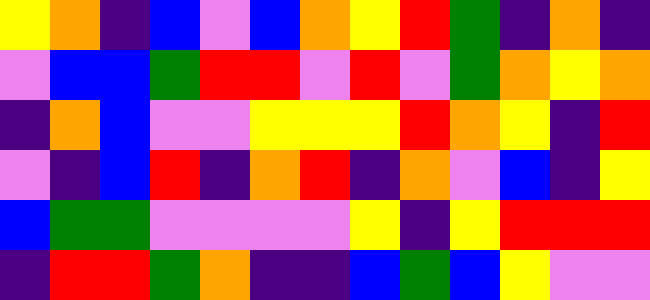[["yellow", "orange", "indigo", "blue", "violet", "blue", "orange", "yellow", "red", "green", "indigo", "orange", "indigo"], ["violet", "blue", "blue", "green", "red", "red", "violet", "red", "violet", "green", "orange", "yellow", "orange"], ["indigo", "orange", "blue", "violet", "violet", "yellow", "yellow", "yellow", "red", "orange", "yellow", "indigo", "red"], ["violet", "indigo", "blue", "red", "indigo", "orange", "red", "indigo", "orange", "violet", "blue", "indigo", "yellow"], ["blue", "green", "green", "violet", "violet", "violet", "violet", "yellow", "indigo", "yellow", "red", "red", "red"], ["indigo", "red", "red", "green", "orange", "indigo", "indigo", "blue", "green", "blue", "yellow", "violet", "violet"]]